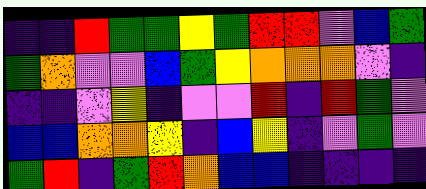[["indigo", "indigo", "red", "green", "green", "yellow", "green", "red", "red", "violet", "blue", "green"], ["green", "orange", "violet", "violet", "blue", "green", "yellow", "orange", "orange", "orange", "violet", "indigo"], ["indigo", "indigo", "violet", "yellow", "indigo", "violet", "violet", "red", "indigo", "red", "green", "violet"], ["blue", "blue", "orange", "orange", "yellow", "indigo", "blue", "yellow", "indigo", "violet", "green", "violet"], ["green", "red", "indigo", "green", "red", "orange", "blue", "blue", "indigo", "indigo", "indigo", "indigo"]]